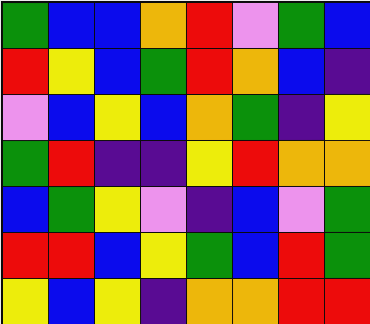[["green", "blue", "blue", "orange", "red", "violet", "green", "blue"], ["red", "yellow", "blue", "green", "red", "orange", "blue", "indigo"], ["violet", "blue", "yellow", "blue", "orange", "green", "indigo", "yellow"], ["green", "red", "indigo", "indigo", "yellow", "red", "orange", "orange"], ["blue", "green", "yellow", "violet", "indigo", "blue", "violet", "green"], ["red", "red", "blue", "yellow", "green", "blue", "red", "green"], ["yellow", "blue", "yellow", "indigo", "orange", "orange", "red", "red"]]